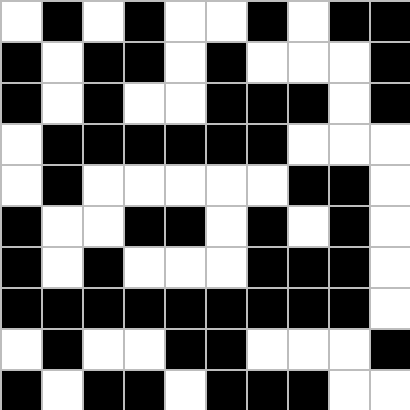[["white", "black", "white", "black", "white", "white", "black", "white", "black", "black"], ["black", "white", "black", "black", "white", "black", "white", "white", "white", "black"], ["black", "white", "black", "white", "white", "black", "black", "black", "white", "black"], ["white", "black", "black", "black", "black", "black", "black", "white", "white", "white"], ["white", "black", "white", "white", "white", "white", "white", "black", "black", "white"], ["black", "white", "white", "black", "black", "white", "black", "white", "black", "white"], ["black", "white", "black", "white", "white", "white", "black", "black", "black", "white"], ["black", "black", "black", "black", "black", "black", "black", "black", "black", "white"], ["white", "black", "white", "white", "black", "black", "white", "white", "white", "black"], ["black", "white", "black", "black", "white", "black", "black", "black", "white", "white"]]